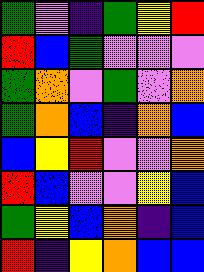[["green", "violet", "indigo", "green", "yellow", "red"], ["red", "blue", "green", "violet", "violet", "violet"], ["green", "orange", "violet", "green", "violet", "orange"], ["green", "orange", "blue", "indigo", "orange", "blue"], ["blue", "yellow", "red", "violet", "violet", "orange"], ["red", "blue", "violet", "violet", "yellow", "blue"], ["green", "yellow", "blue", "orange", "indigo", "blue"], ["red", "indigo", "yellow", "orange", "blue", "blue"]]